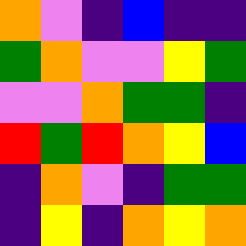[["orange", "violet", "indigo", "blue", "indigo", "indigo"], ["green", "orange", "violet", "violet", "yellow", "green"], ["violet", "violet", "orange", "green", "green", "indigo"], ["red", "green", "red", "orange", "yellow", "blue"], ["indigo", "orange", "violet", "indigo", "green", "green"], ["indigo", "yellow", "indigo", "orange", "yellow", "orange"]]